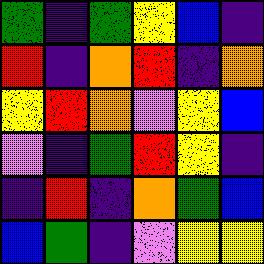[["green", "indigo", "green", "yellow", "blue", "indigo"], ["red", "indigo", "orange", "red", "indigo", "orange"], ["yellow", "red", "orange", "violet", "yellow", "blue"], ["violet", "indigo", "green", "red", "yellow", "indigo"], ["indigo", "red", "indigo", "orange", "green", "blue"], ["blue", "green", "indigo", "violet", "yellow", "yellow"]]